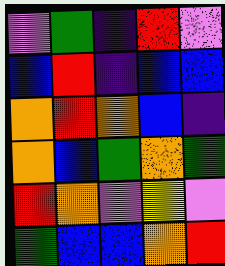[["violet", "green", "indigo", "red", "violet"], ["blue", "red", "indigo", "blue", "blue"], ["orange", "red", "orange", "blue", "indigo"], ["orange", "blue", "green", "orange", "green"], ["red", "orange", "violet", "yellow", "violet"], ["green", "blue", "blue", "orange", "red"]]